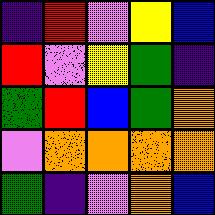[["indigo", "red", "violet", "yellow", "blue"], ["red", "violet", "yellow", "green", "indigo"], ["green", "red", "blue", "green", "orange"], ["violet", "orange", "orange", "orange", "orange"], ["green", "indigo", "violet", "orange", "blue"]]